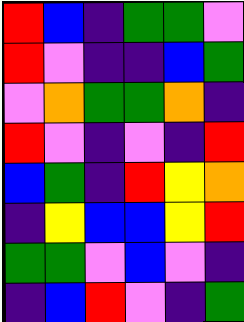[["red", "blue", "indigo", "green", "green", "violet"], ["red", "violet", "indigo", "indigo", "blue", "green"], ["violet", "orange", "green", "green", "orange", "indigo"], ["red", "violet", "indigo", "violet", "indigo", "red"], ["blue", "green", "indigo", "red", "yellow", "orange"], ["indigo", "yellow", "blue", "blue", "yellow", "red"], ["green", "green", "violet", "blue", "violet", "indigo"], ["indigo", "blue", "red", "violet", "indigo", "green"]]